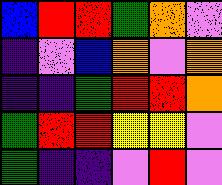[["blue", "red", "red", "green", "orange", "violet"], ["indigo", "violet", "blue", "orange", "violet", "orange"], ["indigo", "indigo", "green", "red", "red", "orange"], ["green", "red", "red", "yellow", "yellow", "violet"], ["green", "indigo", "indigo", "violet", "red", "violet"]]